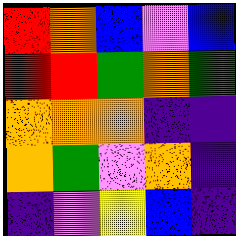[["red", "orange", "blue", "violet", "blue"], ["red", "red", "green", "orange", "green"], ["orange", "orange", "orange", "indigo", "indigo"], ["orange", "green", "violet", "orange", "indigo"], ["indigo", "violet", "yellow", "blue", "indigo"]]